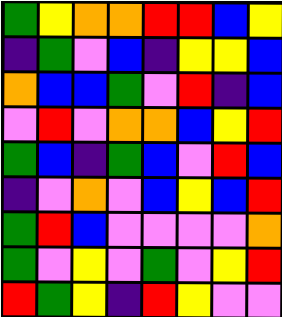[["green", "yellow", "orange", "orange", "red", "red", "blue", "yellow"], ["indigo", "green", "violet", "blue", "indigo", "yellow", "yellow", "blue"], ["orange", "blue", "blue", "green", "violet", "red", "indigo", "blue"], ["violet", "red", "violet", "orange", "orange", "blue", "yellow", "red"], ["green", "blue", "indigo", "green", "blue", "violet", "red", "blue"], ["indigo", "violet", "orange", "violet", "blue", "yellow", "blue", "red"], ["green", "red", "blue", "violet", "violet", "violet", "violet", "orange"], ["green", "violet", "yellow", "violet", "green", "violet", "yellow", "red"], ["red", "green", "yellow", "indigo", "red", "yellow", "violet", "violet"]]